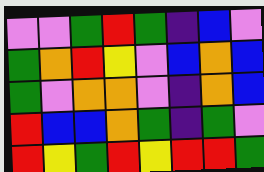[["violet", "violet", "green", "red", "green", "indigo", "blue", "violet"], ["green", "orange", "red", "yellow", "violet", "blue", "orange", "blue"], ["green", "violet", "orange", "orange", "violet", "indigo", "orange", "blue"], ["red", "blue", "blue", "orange", "green", "indigo", "green", "violet"], ["red", "yellow", "green", "red", "yellow", "red", "red", "green"]]